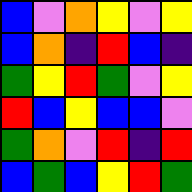[["blue", "violet", "orange", "yellow", "violet", "yellow"], ["blue", "orange", "indigo", "red", "blue", "indigo"], ["green", "yellow", "red", "green", "violet", "yellow"], ["red", "blue", "yellow", "blue", "blue", "violet"], ["green", "orange", "violet", "red", "indigo", "red"], ["blue", "green", "blue", "yellow", "red", "green"]]